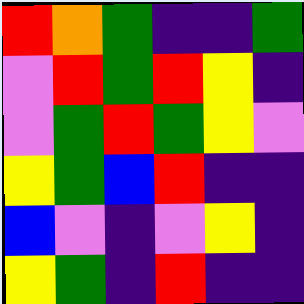[["red", "orange", "green", "indigo", "indigo", "green"], ["violet", "red", "green", "red", "yellow", "indigo"], ["violet", "green", "red", "green", "yellow", "violet"], ["yellow", "green", "blue", "red", "indigo", "indigo"], ["blue", "violet", "indigo", "violet", "yellow", "indigo"], ["yellow", "green", "indigo", "red", "indigo", "indigo"]]